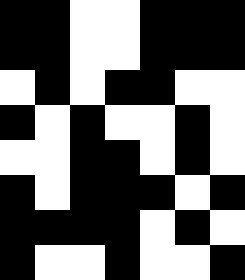[["black", "black", "white", "white", "black", "black", "black"], ["black", "black", "white", "white", "black", "black", "black"], ["white", "black", "white", "black", "black", "white", "white"], ["black", "white", "black", "white", "white", "black", "white"], ["white", "white", "black", "black", "white", "black", "white"], ["black", "white", "black", "black", "black", "white", "black"], ["black", "black", "black", "black", "white", "black", "white"], ["black", "white", "white", "black", "white", "white", "black"]]